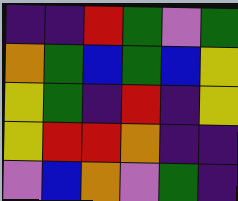[["indigo", "indigo", "red", "green", "violet", "green"], ["orange", "green", "blue", "green", "blue", "yellow"], ["yellow", "green", "indigo", "red", "indigo", "yellow"], ["yellow", "red", "red", "orange", "indigo", "indigo"], ["violet", "blue", "orange", "violet", "green", "indigo"]]